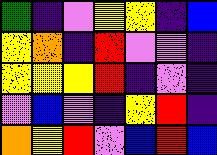[["green", "indigo", "violet", "yellow", "yellow", "indigo", "blue"], ["yellow", "orange", "indigo", "red", "violet", "violet", "indigo"], ["yellow", "yellow", "yellow", "red", "indigo", "violet", "indigo"], ["violet", "blue", "violet", "indigo", "yellow", "red", "indigo"], ["orange", "yellow", "red", "violet", "blue", "red", "blue"]]